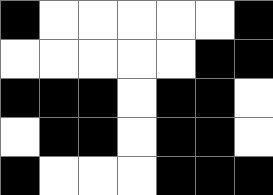[["black", "white", "white", "white", "white", "white", "black"], ["white", "white", "white", "white", "white", "black", "black"], ["black", "black", "black", "white", "black", "black", "white"], ["white", "black", "black", "white", "black", "black", "white"], ["black", "white", "white", "white", "black", "black", "black"]]